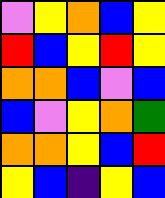[["violet", "yellow", "orange", "blue", "yellow"], ["red", "blue", "yellow", "red", "yellow"], ["orange", "orange", "blue", "violet", "blue"], ["blue", "violet", "yellow", "orange", "green"], ["orange", "orange", "yellow", "blue", "red"], ["yellow", "blue", "indigo", "yellow", "blue"]]